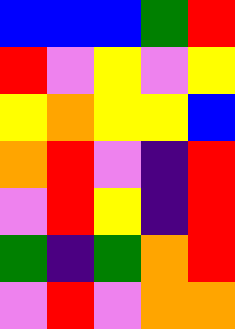[["blue", "blue", "blue", "green", "red"], ["red", "violet", "yellow", "violet", "yellow"], ["yellow", "orange", "yellow", "yellow", "blue"], ["orange", "red", "violet", "indigo", "red"], ["violet", "red", "yellow", "indigo", "red"], ["green", "indigo", "green", "orange", "red"], ["violet", "red", "violet", "orange", "orange"]]